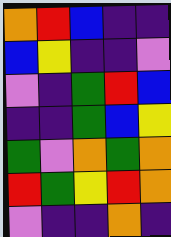[["orange", "red", "blue", "indigo", "indigo"], ["blue", "yellow", "indigo", "indigo", "violet"], ["violet", "indigo", "green", "red", "blue"], ["indigo", "indigo", "green", "blue", "yellow"], ["green", "violet", "orange", "green", "orange"], ["red", "green", "yellow", "red", "orange"], ["violet", "indigo", "indigo", "orange", "indigo"]]